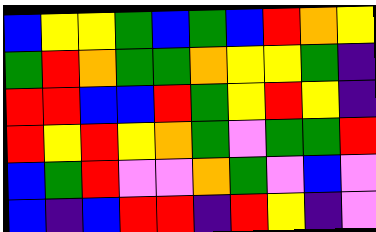[["blue", "yellow", "yellow", "green", "blue", "green", "blue", "red", "orange", "yellow"], ["green", "red", "orange", "green", "green", "orange", "yellow", "yellow", "green", "indigo"], ["red", "red", "blue", "blue", "red", "green", "yellow", "red", "yellow", "indigo"], ["red", "yellow", "red", "yellow", "orange", "green", "violet", "green", "green", "red"], ["blue", "green", "red", "violet", "violet", "orange", "green", "violet", "blue", "violet"], ["blue", "indigo", "blue", "red", "red", "indigo", "red", "yellow", "indigo", "violet"]]